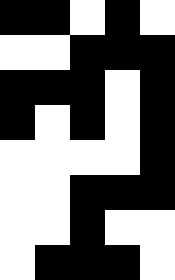[["black", "black", "white", "black", "white"], ["white", "white", "black", "black", "black"], ["black", "black", "black", "white", "black"], ["black", "white", "black", "white", "black"], ["white", "white", "white", "white", "black"], ["white", "white", "black", "black", "black"], ["white", "white", "black", "white", "white"], ["white", "black", "black", "black", "white"]]